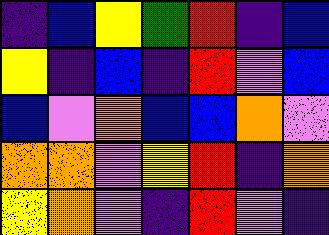[["indigo", "blue", "yellow", "green", "red", "indigo", "blue"], ["yellow", "indigo", "blue", "indigo", "red", "violet", "blue"], ["blue", "violet", "orange", "blue", "blue", "orange", "violet"], ["orange", "orange", "violet", "yellow", "red", "indigo", "orange"], ["yellow", "orange", "violet", "indigo", "red", "violet", "indigo"]]